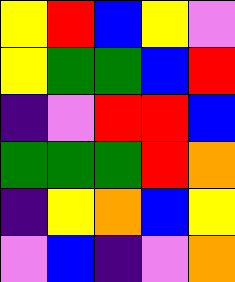[["yellow", "red", "blue", "yellow", "violet"], ["yellow", "green", "green", "blue", "red"], ["indigo", "violet", "red", "red", "blue"], ["green", "green", "green", "red", "orange"], ["indigo", "yellow", "orange", "blue", "yellow"], ["violet", "blue", "indigo", "violet", "orange"]]